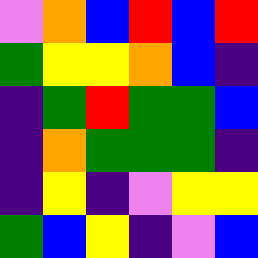[["violet", "orange", "blue", "red", "blue", "red"], ["green", "yellow", "yellow", "orange", "blue", "indigo"], ["indigo", "green", "red", "green", "green", "blue"], ["indigo", "orange", "green", "green", "green", "indigo"], ["indigo", "yellow", "indigo", "violet", "yellow", "yellow"], ["green", "blue", "yellow", "indigo", "violet", "blue"]]